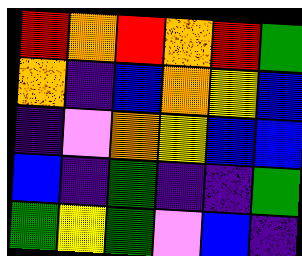[["red", "orange", "red", "orange", "red", "green"], ["orange", "indigo", "blue", "orange", "yellow", "blue"], ["indigo", "violet", "orange", "yellow", "blue", "blue"], ["blue", "indigo", "green", "indigo", "indigo", "green"], ["green", "yellow", "green", "violet", "blue", "indigo"]]